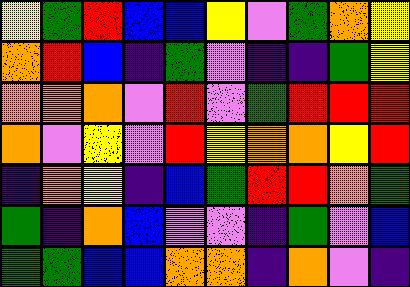[["yellow", "green", "red", "blue", "blue", "yellow", "violet", "green", "orange", "yellow"], ["orange", "red", "blue", "indigo", "green", "violet", "indigo", "indigo", "green", "yellow"], ["orange", "orange", "orange", "violet", "red", "violet", "green", "red", "red", "red"], ["orange", "violet", "yellow", "violet", "red", "yellow", "orange", "orange", "yellow", "red"], ["indigo", "orange", "yellow", "indigo", "blue", "green", "red", "red", "orange", "green"], ["green", "indigo", "orange", "blue", "violet", "violet", "indigo", "green", "violet", "blue"], ["green", "green", "blue", "blue", "orange", "orange", "indigo", "orange", "violet", "indigo"]]